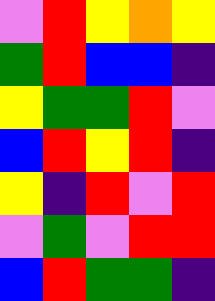[["violet", "red", "yellow", "orange", "yellow"], ["green", "red", "blue", "blue", "indigo"], ["yellow", "green", "green", "red", "violet"], ["blue", "red", "yellow", "red", "indigo"], ["yellow", "indigo", "red", "violet", "red"], ["violet", "green", "violet", "red", "red"], ["blue", "red", "green", "green", "indigo"]]